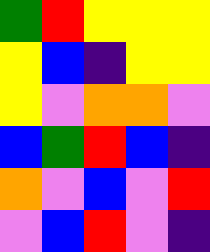[["green", "red", "yellow", "yellow", "yellow"], ["yellow", "blue", "indigo", "yellow", "yellow"], ["yellow", "violet", "orange", "orange", "violet"], ["blue", "green", "red", "blue", "indigo"], ["orange", "violet", "blue", "violet", "red"], ["violet", "blue", "red", "violet", "indigo"]]